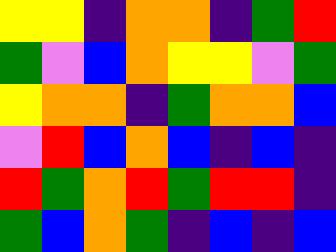[["yellow", "yellow", "indigo", "orange", "orange", "indigo", "green", "red"], ["green", "violet", "blue", "orange", "yellow", "yellow", "violet", "green"], ["yellow", "orange", "orange", "indigo", "green", "orange", "orange", "blue"], ["violet", "red", "blue", "orange", "blue", "indigo", "blue", "indigo"], ["red", "green", "orange", "red", "green", "red", "red", "indigo"], ["green", "blue", "orange", "green", "indigo", "blue", "indigo", "blue"]]